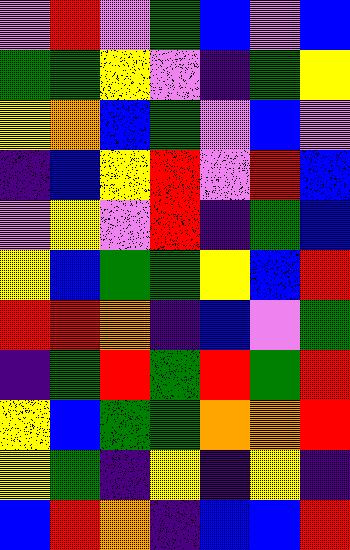[["violet", "red", "violet", "green", "blue", "violet", "blue"], ["green", "green", "yellow", "violet", "indigo", "green", "yellow"], ["yellow", "orange", "blue", "green", "violet", "blue", "violet"], ["indigo", "blue", "yellow", "red", "violet", "red", "blue"], ["violet", "yellow", "violet", "red", "indigo", "green", "blue"], ["yellow", "blue", "green", "green", "yellow", "blue", "red"], ["red", "red", "orange", "indigo", "blue", "violet", "green"], ["indigo", "green", "red", "green", "red", "green", "red"], ["yellow", "blue", "green", "green", "orange", "orange", "red"], ["yellow", "green", "indigo", "yellow", "indigo", "yellow", "indigo"], ["blue", "red", "orange", "indigo", "blue", "blue", "red"]]